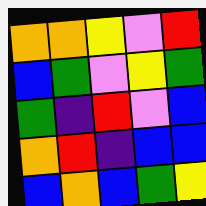[["orange", "orange", "yellow", "violet", "red"], ["blue", "green", "violet", "yellow", "green"], ["green", "indigo", "red", "violet", "blue"], ["orange", "red", "indigo", "blue", "blue"], ["blue", "orange", "blue", "green", "yellow"]]